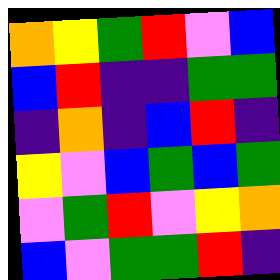[["orange", "yellow", "green", "red", "violet", "blue"], ["blue", "red", "indigo", "indigo", "green", "green"], ["indigo", "orange", "indigo", "blue", "red", "indigo"], ["yellow", "violet", "blue", "green", "blue", "green"], ["violet", "green", "red", "violet", "yellow", "orange"], ["blue", "violet", "green", "green", "red", "indigo"]]